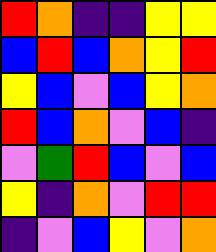[["red", "orange", "indigo", "indigo", "yellow", "yellow"], ["blue", "red", "blue", "orange", "yellow", "red"], ["yellow", "blue", "violet", "blue", "yellow", "orange"], ["red", "blue", "orange", "violet", "blue", "indigo"], ["violet", "green", "red", "blue", "violet", "blue"], ["yellow", "indigo", "orange", "violet", "red", "red"], ["indigo", "violet", "blue", "yellow", "violet", "orange"]]